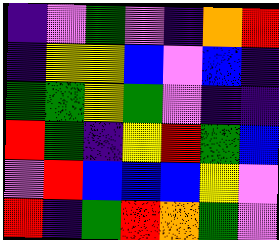[["indigo", "violet", "green", "violet", "indigo", "orange", "red"], ["indigo", "yellow", "yellow", "blue", "violet", "blue", "indigo"], ["green", "green", "yellow", "green", "violet", "indigo", "indigo"], ["red", "green", "indigo", "yellow", "red", "green", "blue"], ["violet", "red", "blue", "blue", "blue", "yellow", "violet"], ["red", "indigo", "green", "red", "orange", "green", "violet"]]